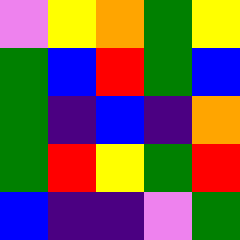[["violet", "yellow", "orange", "green", "yellow"], ["green", "blue", "red", "green", "blue"], ["green", "indigo", "blue", "indigo", "orange"], ["green", "red", "yellow", "green", "red"], ["blue", "indigo", "indigo", "violet", "green"]]